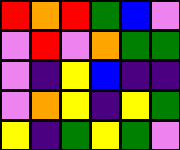[["red", "orange", "red", "green", "blue", "violet"], ["violet", "red", "violet", "orange", "green", "green"], ["violet", "indigo", "yellow", "blue", "indigo", "indigo"], ["violet", "orange", "yellow", "indigo", "yellow", "green"], ["yellow", "indigo", "green", "yellow", "green", "violet"]]